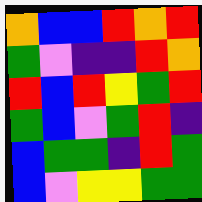[["orange", "blue", "blue", "red", "orange", "red"], ["green", "violet", "indigo", "indigo", "red", "orange"], ["red", "blue", "red", "yellow", "green", "red"], ["green", "blue", "violet", "green", "red", "indigo"], ["blue", "green", "green", "indigo", "red", "green"], ["blue", "violet", "yellow", "yellow", "green", "green"]]